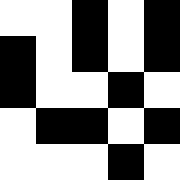[["white", "white", "black", "white", "black"], ["black", "white", "black", "white", "black"], ["black", "white", "white", "black", "white"], ["white", "black", "black", "white", "black"], ["white", "white", "white", "black", "white"]]